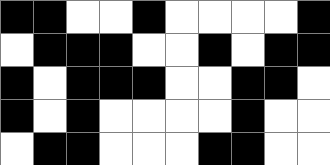[["black", "black", "white", "white", "black", "white", "white", "white", "white", "black"], ["white", "black", "black", "black", "white", "white", "black", "white", "black", "black"], ["black", "white", "black", "black", "black", "white", "white", "black", "black", "white"], ["black", "white", "black", "white", "white", "white", "white", "black", "white", "white"], ["white", "black", "black", "white", "white", "white", "black", "black", "white", "white"]]